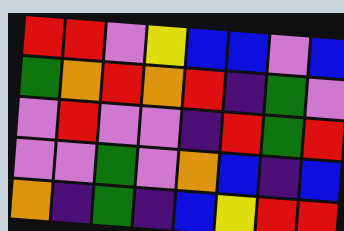[["red", "red", "violet", "yellow", "blue", "blue", "violet", "blue"], ["green", "orange", "red", "orange", "red", "indigo", "green", "violet"], ["violet", "red", "violet", "violet", "indigo", "red", "green", "red"], ["violet", "violet", "green", "violet", "orange", "blue", "indigo", "blue"], ["orange", "indigo", "green", "indigo", "blue", "yellow", "red", "red"]]